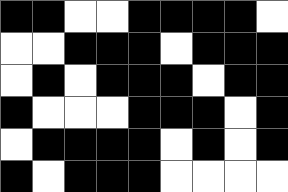[["black", "black", "white", "white", "black", "black", "black", "black", "white"], ["white", "white", "black", "black", "black", "white", "black", "black", "black"], ["white", "black", "white", "black", "black", "black", "white", "black", "black"], ["black", "white", "white", "white", "black", "black", "black", "white", "black"], ["white", "black", "black", "black", "black", "white", "black", "white", "black"], ["black", "white", "black", "black", "black", "white", "white", "white", "white"]]